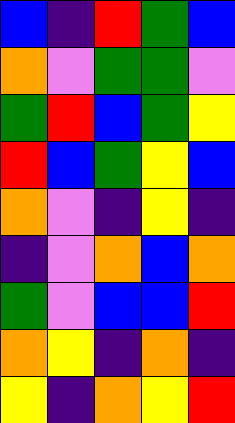[["blue", "indigo", "red", "green", "blue"], ["orange", "violet", "green", "green", "violet"], ["green", "red", "blue", "green", "yellow"], ["red", "blue", "green", "yellow", "blue"], ["orange", "violet", "indigo", "yellow", "indigo"], ["indigo", "violet", "orange", "blue", "orange"], ["green", "violet", "blue", "blue", "red"], ["orange", "yellow", "indigo", "orange", "indigo"], ["yellow", "indigo", "orange", "yellow", "red"]]